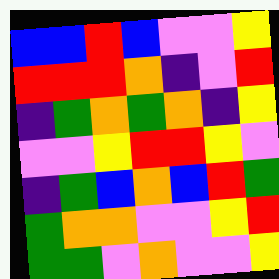[["blue", "blue", "red", "blue", "violet", "violet", "yellow"], ["red", "red", "red", "orange", "indigo", "violet", "red"], ["indigo", "green", "orange", "green", "orange", "indigo", "yellow"], ["violet", "violet", "yellow", "red", "red", "yellow", "violet"], ["indigo", "green", "blue", "orange", "blue", "red", "green"], ["green", "orange", "orange", "violet", "violet", "yellow", "red"], ["green", "green", "violet", "orange", "violet", "violet", "yellow"]]